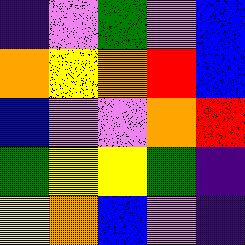[["indigo", "violet", "green", "violet", "blue"], ["orange", "yellow", "orange", "red", "blue"], ["blue", "violet", "violet", "orange", "red"], ["green", "yellow", "yellow", "green", "indigo"], ["yellow", "orange", "blue", "violet", "indigo"]]